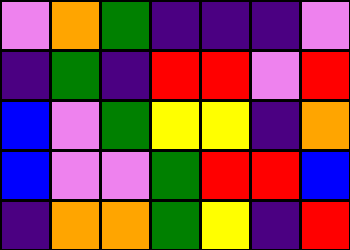[["violet", "orange", "green", "indigo", "indigo", "indigo", "violet"], ["indigo", "green", "indigo", "red", "red", "violet", "red"], ["blue", "violet", "green", "yellow", "yellow", "indigo", "orange"], ["blue", "violet", "violet", "green", "red", "red", "blue"], ["indigo", "orange", "orange", "green", "yellow", "indigo", "red"]]